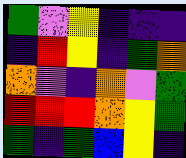[["green", "violet", "yellow", "indigo", "indigo", "indigo"], ["indigo", "red", "yellow", "indigo", "green", "orange"], ["orange", "violet", "indigo", "orange", "violet", "green"], ["red", "red", "red", "orange", "yellow", "green"], ["green", "indigo", "green", "blue", "yellow", "indigo"]]